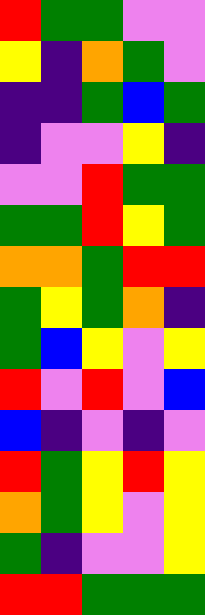[["red", "green", "green", "violet", "violet"], ["yellow", "indigo", "orange", "green", "violet"], ["indigo", "indigo", "green", "blue", "green"], ["indigo", "violet", "violet", "yellow", "indigo"], ["violet", "violet", "red", "green", "green"], ["green", "green", "red", "yellow", "green"], ["orange", "orange", "green", "red", "red"], ["green", "yellow", "green", "orange", "indigo"], ["green", "blue", "yellow", "violet", "yellow"], ["red", "violet", "red", "violet", "blue"], ["blue", "indigo", "violet", "indigo", "violet"], ["red", "green", "yellow", "red", "yellow"], ["orange", "green", "yellow", "violet", "yellow"], ["green", "indigo", "violet", "violet", "yellow"], ["red", "red", "green", "green", "green"]]